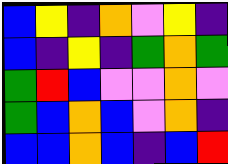[["blue", "yellow", "indigo", "orange", "violet", "yellow", "indigo"], ["blue", "indigo", "yellow", "indigo", "green", "orange", "green"], ["green", "red", "blue", "violet", "violet", "orange", "violet"], ["green", "blue", "orange", "blue", "violet", "orange", "indigo"], ["blue", "blue", "orange", "blue", "indigo", "blue", "red"]]